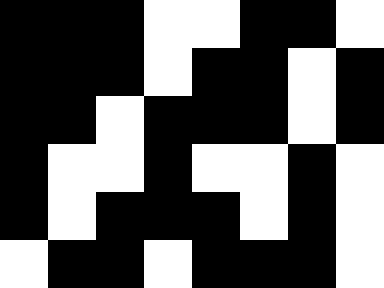[["black", "black", "black", "white", "white", "black", "black", "white"], ["black", "black", "black", "white", "black", "black", "white", "black"], ["black", "black", "white", "black", "black", "black", "white", "black"], ["black", "white", "white", "black", "white", "white", "black", "white"], ["black", "white", "black", "black", "black", "white", "black", "white"], ["white", "black", "black", "white", "black", "black", "black", "white"]]